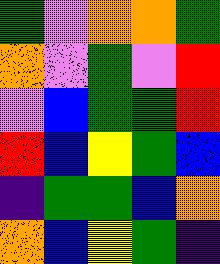[["green", "violet", "orange", "orange", "green"], ["orange", "violet", "green", "violet", "red"], ["violet", "blue", "green", "green", "red"], ["red", "blue", "yellow", "green", "blue"], ["indigo", "green", "green", "blue", "orange"], ["orange", "blue", "yellow", "green", "indigo"]]